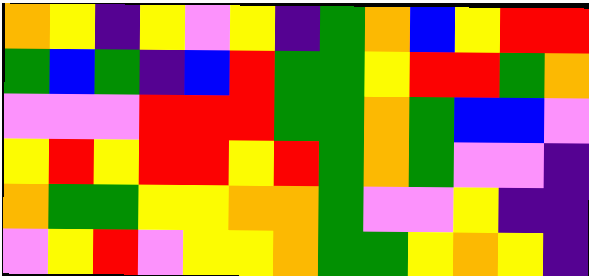[["orange", "yellow", "indigo", "yellow", "violet", "yellow", "indigo", "green", "orange", "blue", "yellow", "red", "red"], ["green", "blue", "green", "indigo", "blue", "red", "green", "green", "yellow", "red", "red", "green", "orange"], ["violet", "violet", "violet", "red", "red", "red", "green", "green", "orange", "green", "blue", "blue", "violet"], ["yellow", "red", "yellow", "red", "red", "yellow", "red", "green", "orange", "green", "violet", "violet", "indigo"], ["orange", "green", "green", "yellow", "yellow", "orange", "orange", "green", "violet", "violet", "yellow", "indigo", "indigo"], ["violet", "yellow", "red", "violet", "yellow", "yellow", "orange", "green", "green", "yellow", "orange", "yellow", "indigo"]]